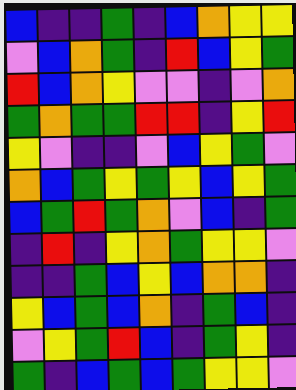[["blue", "indigo", "indigo", "green", "indigo", "blue", "orange", "yellow", "yellow"], ["violet", "blue", "orange", "green", "indigo", "red", "blue", "yellow", "green"], ["red", "blue", "orange", "yellow", "violet", "violet", "indigo", "violet", "orange"], ["green", "orange", "green", "green", "red", "red", "indigo", "yellow", "red"], ["yellow", "violet", "indigo", "indigo", "violet", "blue", "yellow", "green", "violet"], ["orange", "blue", "green", "yellow", "green", "yellow", "blue", "yellow", "green"], ["blue", "green", "red", "green", "orange", "violet", "blue", "indigo", "green"], ["indigo", "red", "indigo", "yellow", "orange", "green", "yellow", "yellow", "violet"], ["indigo", "indigo", "green", "blue", "yellow", "blue", "orange", "orange", "indigo"], ["yellow", "blue", "green", "blue", "orange", "indigo", "green", "blue", "indigo"], ["violet", "yellow", "green", "red", "blue", "indigo", "green", "yellow", "indigo"], ["green", "indigo", "blue", "green", "blue", "green", "yellow", "yellow", "violet"]]